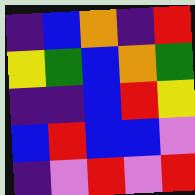[["indigo", "blue", "orange", "indigo", "red"], ["yellow", "green", "blue", "orange", "green"], ["indigo", "indigo", "blue", "red", "yellow"], ["blue", "red", "blue", "blue", "violet"], ["indigo", "violet", "red", "violet", "red"]]